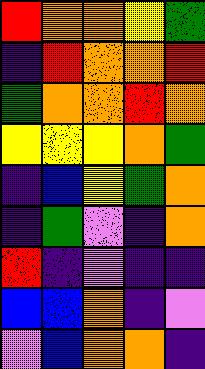[["red", "orange", "orange", "yellow", "green"], ["indigo", "red", "orange", "orange", "red"], ["green", "orange", "orange", "red", "orange"], ["yellow", "yellow", "yellow", "orange", "green"], ["indigo", "blue", "yellow", "green", "orange"], ["indigo", "green", "violet", "indigo", "orange"], ["red", "indigo", "violet", "indigo", "indigo"], ["blue", "blue", "orange", "indigo", "violet"], ["violet", "blue", "orange", "orange", "indigo"]]